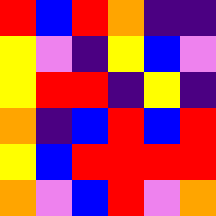[["red", "blue", "red", "orange", "indigo", "indigo"], ["yellow", "violet", "indigo", "yellow", "blue", "violet"], ["yellow", "red", "red", "indigo", "yellow", "indigo"], ["orange", "indigo", "blue", "red", "blue", "red"], ["yellow", "blue", "red", "red", "red", "red"], ["orange", "violet", "blue", "red", "violet", "orange"]]